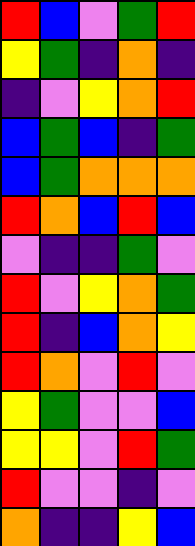[["red", "blue", "violet", "green", "red"], ["yellow", "green", "indigo", "orange", "indigo"], ["indigo", "violet", "yellow", "orange", "red"], ["blue", "green", "blue", "indigo", "green"], ["blue", "green", "orange", "orange", "orange"], ["red", "orange", "blue", "red", "blue"], ["violet", "indigo", "indigo", "green", "violet"], ["red", "violet", "yellow", "orange", "green"], ["red", "indigo", "blue", "orange", "yellow"], ["red", "orange", "violet", "red", "violet"], ["yellow", "green", "violet", "violet", "blue"], ["yellow", "yellow", "violet", "red", "green"], ["red", "violet", "violet", "indigo", "violet"], ["orange", "indigo", "indigo", "yellow", "blue"]]